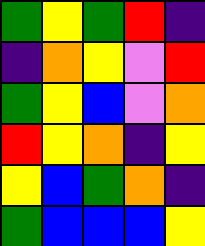[["green", "yellow", "green", "red", "indigo"], ["indigo", "orange", "yellow", "violet", "red"], ["green", "yellow", "blue", "violet", "orange"], ["red", "yellow", "orange", "indigo", "yellow"], ["yellow", "blue", "green", "orange", "indigo"], ["green", "blue", "blue", "blue", "yellow"]]